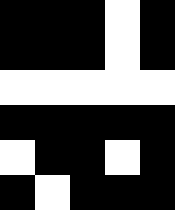[["black", "black", "black", "white", "black"], ["black", "black", "black", "white", "black"], ["white", "white", "white", "white", "white"], ["black", "black", "black", "black", "black"], ["white", "black", "black", "white", "black"], ["black", "white", "black", "black", "black"]]